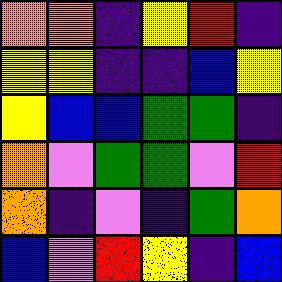[["orange", "orange", "indigo", "yellow", "red", "indigo"], ["yellow", "yellow", "indigo", "indigo", "blue", "yellow"], ["yellow", "blue", "blue", "green", "green", "indigo"], ["orange", "violet", "green", "green", "violet", "red"], ["orange", "indigo", "violet", "indigo", "green", "orange"], ["blue", "violet", "red", "yellow", "indigo", "blue"]]